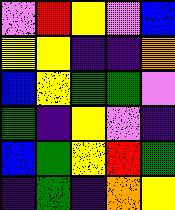[["violet", "red", "yellow", "violet", "blue"], ["yellow", "yellow", "indigo", "indigo", "orange"], ["blue", "yellow", "green", "green", "violet"], ["green", "indigo", "yellow", "violet", "indigo"], ["blue", "green", "yellow", "red", "green"], ["indigo", "green", "indigo", "orange", "yellow"]]